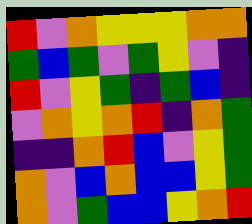[["red", "violet", "orange", "yellow", "yellow", "yellow", "orange", "orange"], ["green", "blue", "green", "violet", "green", "yellow", "violet", "indigo"], ["red", "violet", "yellow", "green", "indigo", "green", "blue", "indigo"], ["violet", "orange", "yellow", "orange", "red", "indigo", "orange", "green"], ["indigo", "indigo", "orange", "red", "blue", "violet", "yellow", "green"], ["orange", "violet", "blue", "orange", "blue", "blue", "yellow", "green"], ["orange", "violet", "green", "blue", "blue", "yellow", "orange", "red"]]